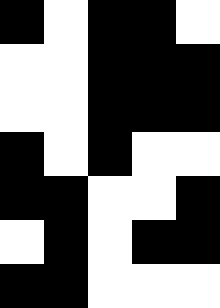[["black", "white", "black", "black", "white"], ["white", "white", "black", "black", "black"], ["white", "white", "black", "black", "black"], ["black", "white", "black", "white", "white"], ["black", "black", "white", "white", "black"], ["white", "black", "white", "black", "black"], ["black", "black", "white", "white", "white"]]